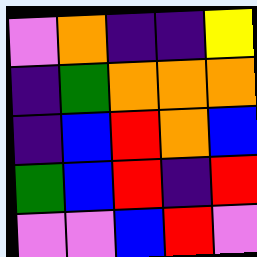[["violet", "orange", "indigo", "indigo", "yellow"], ["indigo", "green", "orange", "orange", "orange"], ["indigo", "blue", "red", "orange", "blue"], ["green", "blue", "red", "indigo", "red"], ["violet", "violet", "blue", "red", "violet"]]